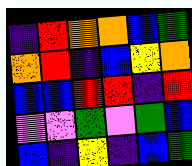[["indigo", "red", "orange", "orange", "blue", "green"], ["orange", "red", "indigo", "blue", "yellow", "orange"], ["blue", "blue", "red", "red", "indigo", "red"], ["violet", "violet", "green", "violet", "green", "blue"], ["blue", "indigo", "yellow", "indigo", "blue", "green"]]